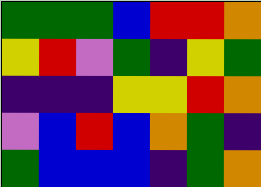[["green", "green", "green", "blue", "red", "red", "orange"], ["yellow", "red", "violet", "green", "indigo", "yellow", "green"], ["indigo", "indigo", "indigo", "yellow", "yellow", "red", "orange"], ["violet", "blue", "red", "blue", "orange", "green", "indigo"], ["green", "blue", "blue", "blue", "indigo", "green", "orange"]]